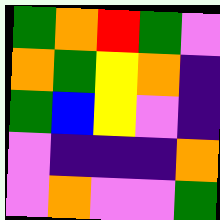[["green", "orange", "red", "green", "violet"], ["orange", "green", "yellow", "orange", "indigo"], ["green", "blue", "yellow", "violet", "indigo"], ["violet", "indigo", "indigo", "indigo", "orange"], ["violet", "orange", "violet", "violet", "green"]]